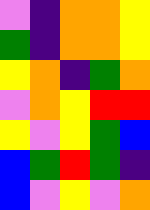[["violet", "indigo", "orange", "orange", "yellow"], ["green", "indigo", "orange", "orange", "yellow"], ["yellow", "orange", "indigo", "green", "orange"], ["violet", "orange", "yellow", "red", "red"], ["yellow", "violet", "yellow", "green", "blue"], ["blue", "green", "red", "green", "indigo"], ["blue", "violet", "yellow", "violet", "orange"]]